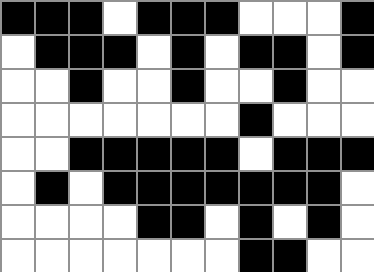[["black", "black", "black", "white", "black", "black", "black", "white", "white", "white", "black"], ["white", "black", "black", "black", "white", "black", "white", "black", "black", "white", "black"], ["white", "white", "black", "white", "white", "black", "white", "white", "black", "white", "white"], ["white", "white", "white", "white", "white", "white", "white", "black", "white", "white", "white"], ["white", "white", "black", "black", "black", "black", "black", "white", "black", "black", "black"], ["white", "black", "white", "black", "black", "black", "black", "black", "black", "black", "white"], ["white", "white", "white", "white", "black", "black", "white", "black", "white", "black", "white"], ["white", "white", "white", "white", "white", "white", "white", "black", "black", "white", "white"]]